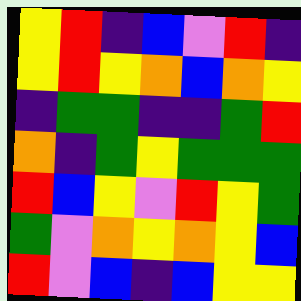[["yellow", "red", "indigo", "blue", "violet", "red", "indigo"], ["yellow", "red", "yellow", "orange", "blue", "orange", "yellow"], ["indigo", "green", "green", "indigo", "indigo", "green", "red"], ["orange", "indigo", "green", "yellow", "green", "green", "green"], ["red", "blue", "yellow", "violet", "red", "yellow", "green"], ["green", "violet", "orange", "yellow", "orange", "yellow", "blue"], ["red", "violet", "blue", "indigo", "blue", "yellow", "yellow"]]